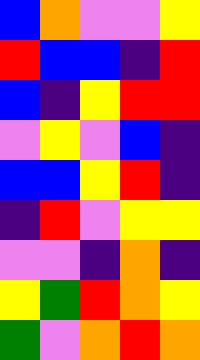[["blue", "orange", "violet", "violet", "yellow"], ["red", "blue", "blue", "indigo", "red"], ["blue", "indigo", "yellow", "red", "red"], ["violet", "yellow", "violet", "blue", "indigo"], ["blue", "blue", "yellow", "red", "indigo"], ["indigo", "red", "violet", "yellow", "yellow"], ["violet", "violet", "indigo", "orange", "indigo"], ["yellow", "green", "red", "orange", "yellow"], ["green", "violet", "orange", "red", "orange"]]